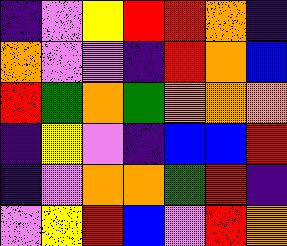[["indigo", "violet", "yellow", "red", "red", "orange", "indigo"], ["orange", "violet", "violet", "indigo", "red", "orange", "blue"], ["red", "green", "orange", "green", "orange", "orange", "orange"], ["indigo", "yellow", "violet", "indigo", "blue", "blue", "red"], ["indigo", "violet", "orange", "orange", "green", "red", "indigo"], ["violet", "yellow", "red", "blue", "violet", "red", "orange"]]